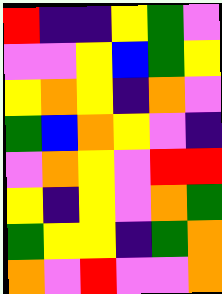[["red", "indigo", "indigo", "yellow", "green", "violet"], ["violet", "violet", "yellow", "blue", "green", "yellow"], ["yellow", "orange", "yellow", "indigo", "orange", "violet"], ["green", "blue", "orange", "yellow", "violet", "indigo"], ["violet", "orange", "yellow", "violet", "red", "red"], ["yellow", "indigo", "yellow", "violet", "orange", "green"], ["green", "yellow", "yellow", "indigo", "green", "orange"], ["orange", "violet", "red", "violet", "violet", "orange"]]